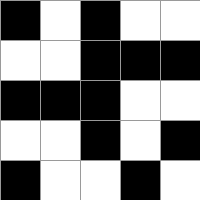[["black", "white", "black", "white", "white"], ["white", "white", "black", "black", "black"], ["black", "black", "black", "white", "white"], ["white", "white", "black", "white", "black"], ["black", "white", "white", "black", "white"]]